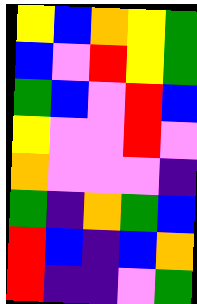[["yellow", "blue", "orange", "yellow", "green"], ["blue", "violet", "red", "yellow", "green"], ["green", "blue", "violet", "red", "blue"], ["yellow", "violet", "violet", "red", "violet"], ["orange", "violet", "violet", "violet", "indigo"], ["green", "indigo", "orange", "green", "blue"], ["red", "blue", "indigo", "blue", "orange"], ["red", "indigo", "indigo", "violet", "green"]]